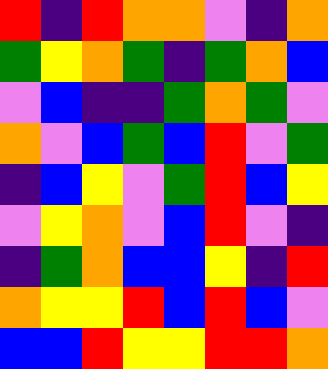[["red", "indigo", "red", "orange", "orange", "violet", "indigo", "orange"], ["green", "yellow", "orange", "green", "indigo", "green", "orange", "blue"], ["violet", "blue", "indigo", "indigo", "green", "orange", "green", "violet"], ["orange", "violet", "blue", "green", "blue", "red", "violet", "green"], ["indigo", "blue", "yellow", "violet", "green", "red", "blue", "yellow"], ["violet", "yellow", "orange", "violet", "blue", "red", "violet", "indigo"], ["indigo", "green", "orange", "blue", "blue", "yellow", "indigo", "red"], ["orange", "yellow", "yellow", "red", "blue", "red", "blue", "violet"], ["blue", "blue", "red", "yellow", "yellow", "red", "red", "orange"]]